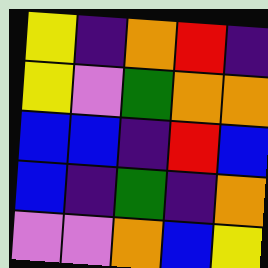[["yellow", "indigo", "orange", "red", "indigo"], ["yellow", "violet", "green", "orange", "orange"], ["blue", "blue", "indigo", "red", "blue"], ["blue", "indigo", "green", "indigo", "orange"], ["violet", "violet", "orange", "blue", "yellow"]]